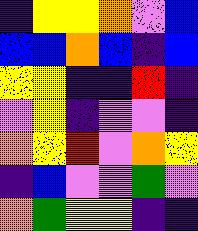[["indigo", "yellow", "yellow", "orange", "violet", "blue"], ["blue", "blue", "orange", "blue", "indigo", "blue"], ["yellow", "yellow", "indigo", "indigo", "red", "indigo"], ["violet", "yellow", "indigo", "violet", "violet", "indigo"], ["orange", "yellow", "red", "violet", "orange", "yellow"], ["indigo", "blue", "violet", "violet", "green", "violet"], ["orange", "green", "yellow", "yellow", "indigo", "indigo"]]